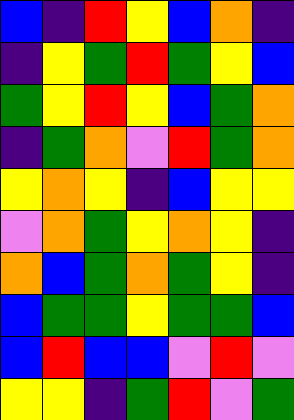[["blue", "indigo", "red", "yellow", "blue", "orange", "indigo"], ["indigo", "yellow", "green", "red", "green", "yellow", "blue"], ["green", "yellow", "red", "yellow", "blue", "green", "orange"], ["indigo", "green", "orange", "violet", "red", "green", "orange"], ["yellow", "orange", "yellow", "indigo", "blue", "yellow", "yellow"], ["violet", "orange", "green", "yellow", "orange", "yellow", "indigo"], ["orange", "blue", "green", "orange", "green", "yellow", "indigo"], ["blue", "green", "green", "yellow", "green", "green", "blue"], ["blue", "red", "blue", "blue", "violet", "red", "violet"], ["yellow", "yellow", "indigo", "green", "red", "violet", "green"]]